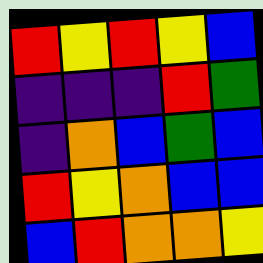[["red", "yellow", "red", "yellow", "blue"], ["indigo", "indigo", "indigo", "red", "green"], ["indigo", "orange", "blue", "green", "blue"], ["red", "yellow", "orange", "blue", "blue"], ["blue", "red", "orange", "orange", "yellow"]]